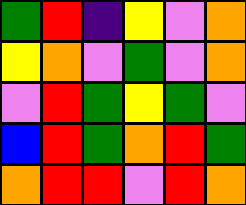[["green", "red", "indigo", "yellow", "violet", "orange"], ["yellow", "orange", "violet", "green", "violet", "orange"], ["violet", "red", "green", "yellow", "green", "violet"], ["blue", "red", "green", "orange", "red", "green"], ["orange", "red", "red", "violet", "red", "orange"]]